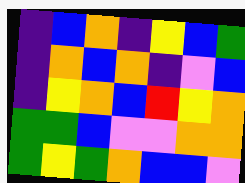[["indigo", "blue", "orange", "indigo", "yellow", "blue", "green"], ["indigo", "orange", "blue", "orange", "indigo", "violet", "blue"], ["indigo", "yellow", "orange", "blue", "red", "yellow", "orange"], ["green", "green", "blue", "violet", "violet", "orange", "orange"], ["green", "yellow", "green", "orange", "blue", "blue", "violet"]]